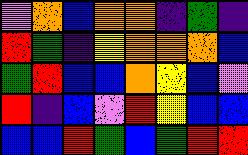[["violet", "orange", "blue", "orange", "orange", "indigo", "green", "indigo"], ["red", "green", "indigo", "yellow", "orange", "orange", "orange", "blue"], ["green", "red", "blue", "blue", "orange", "yellow", "blue", "violet"], ["red", "indigo", "blue", "violet", "red", "yellow", "blue", "blue"], ["blue", "blue", "red", "green", "blue", "green", "red", "red"]]